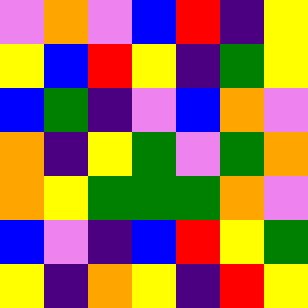[["violet", "orange", "violet", "blue", "red", "indigo", "yellow"], ["yellow", "blue", "red", "yellow", "indigo", "green", "yellow"], ["blue", "green", "indigo", "violet", "blue", "orange", "violet"], ["orange", "indigo", "yellow", "green", "violet", "green", "orange"], ["orange", "yellow", "green", "green", "green", "orange", "violet"], ["blue", "violet", "indigo", "blue", "red", "yellow", "green"], ["yellow", "indigo", "orange", "yellow", "indigo", "red", "yellow"]]